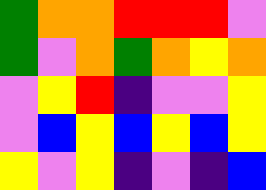[["green", "orange", "orange", "red", "red", "red", "violet"], ["green", "violet", "orange", "green", "orange", "yellow", "orange"], ["violet", "yellow", "red", "indigo", "violet", "violet", "yellow"], ["violet", "blue", "yellow", "blue", "yellow", "blue", "yellow"], ["yellow", "violet", "yellow", "indigo", "violet", "indigo", "blue"]]